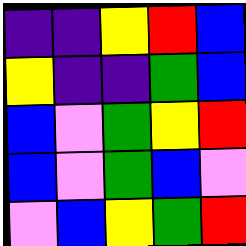[["indigo", "indigo", "yellow", "red", "blue"], ["yellow", "indigo", "indigo", "green", "blue"], ["blue", "violet", "green", "yellow", "red"], ["blue", "violet", "green", "blue", "violet"], ["violet", "blue", "yellow", "green", "red"]]